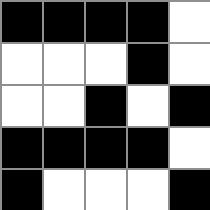[["black", "black", "black", "black", "white"], ["white", "white", "white", "black", "white"], ["white", "white", "black", "white", "black"], ["black", "black", "black", "black", "white"], ["black", "white", "white", "white", "black"]]